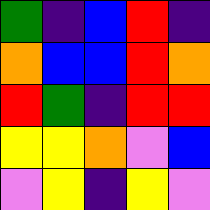[["green", "indigo", "blue", "red", "indigo"], ["orange", "blue", "blue", "red", "orange"], ["red", "green", "indigo", "red", "red"], ["yellow", "yellow", "orange", "violet", "blue"], ["violet", "yellow", "indigo", "yellow", "violet"]]